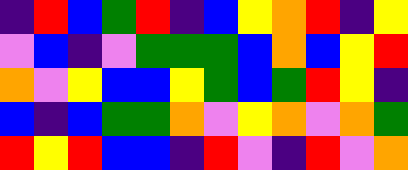[["indigo", "red", "blue", "green", "red", "indigo", "blue", "yellow", "orange", "red", "indigo", "yellow"], ["violet", "blue", "indigo", "violet", "green", "green", "green", "blue", "orange", "blue", "yellow", "red"], ["orange", "violet", "yellow", "blue", "blue", "yellow", "green", "blue", "green", "red", "yellow", "indigo"], ["blue", "indigo", "blue", "green", "green", "orange", "violet", "yellow", "orange", "violet", "orange", "green"], ["red", "yellow", "red", "blue", "blue", "indigo", "red", "violet", "indigo", "red", "violet", "orange"]]